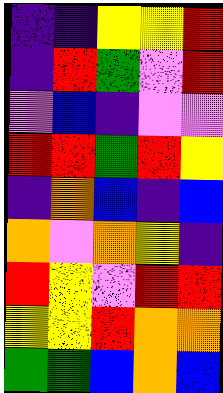[["indigo", "indigo", "yellow", "yellow", "red"], ["indigo", "red", "green", "violet", "red"], ["violet", "blue", "indigo", "violet", "violet"], ["red", "red", "green", "red", "yellow"], ["indigo", "orange", "blue", "indigo", "blue"], ["orange", "violet", "orange", "yellow", "indigo"], ["red", "yellow", "violet", "red", "red"], ["yellow", "yellow", "red", "orange", "orange"], ["green", "green", "blue", "orange", "blue"]]